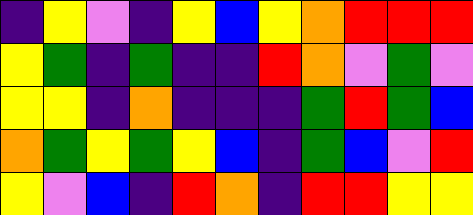[["indigo", "yellow", "violet", "indigo", "yellow", "blue", "yellow", "orange", "red", "red", "red"], ["yellow", "green", "indigo", "green", "indigo", "indigo", "red", "orange", "violet", "green", "violet"], ["yellow", "yellow", "indigo", "orange", "indigo", "indigo", "indigo", "green", "red", "green", "blue"], ["orange", "green", "yellow", "green", "yellow", "blue", "indigo", "green", "blue", "violet", "red"], ["yellow", "violet", "blue", "indigo", "red", "orange", "indigo", "red", "red", "yellow", "yellow"]]